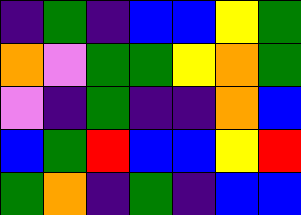[["indigo", "green", "indigo", "blue", "blue", "yellow", "green"], ["orange", "violet", "green", "green", "yellow", "orange", "green"], ["violet", "indigo", "green", "indigo", "indigo", "orange", "blue"], ["blue", "green", "red", "blue", "blue", "yellow", "red"], ["green", "orange", "indigo", "green", "indigo", "blue", "blue"]]